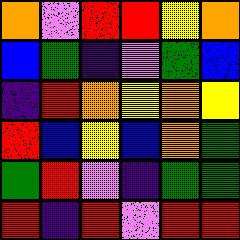[["orange", "violet", "red", "red", "yellow", "orange"], ["blue", "green", "indigo", "violet", "green", "blue"], ["indigo", "red", "orange", "yellow", "orange", "yellow"], ["red", "blue", "yellow", "blue", "orange", "green"], ["green", "red", "violet", "indigo", "green", "green"], ["red", "indigo", "red", "violet", "red", "red"]]